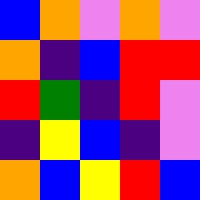[["blue", "orange", "violet", "orange", "violet"], ["orange", "indigo", "blue", "red", "red"], ["red", "green", "indigo", "red", "violet"], ["indigo", "yellow", "blue", "indigo", "violet"], ["orange", "blue", "yellow", "red", "blue"]]